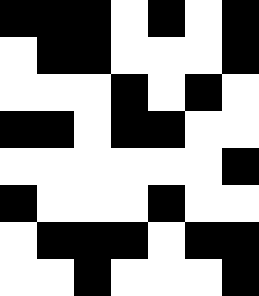[["black", "black", "black", "white", "black", "white", "black"], ["white", "black", "black", "white", "white", "white", "black"], ["white", "white", "white", "black", "white", "black", "white"], ["black", "black", "white", "black", "black", "white", "white"], ["white", "white", "white", "white", "white", "white", "black"], ["black", "white", "white", "white", "black", "white", "white"], ["white", "black", "black", "black", "white", "black", "black"], ["white", "white", "black", "white", "white", "white", "black"]]